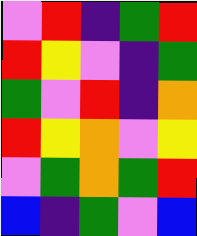[["violet", "red", "indigo", "green", "red"], ["red", "yellow", "violet", "indigo", "green"], ["green", "violet", "red", "indigo", "orange"], ["red", "yellow", "orange", "violet", "yellow"], ["violet", "green", "orange", "green", "red"], ["blue", "indigo", "green", "violet", "blue"]]